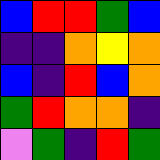[["blue", "red", "red", "green", "blue"], ["indigo", "indigo", "orange", "yellow", "orange"], ["blue", "indigo", "red", "blue", "orange"], ["green", "red", "orange", "orange", "indigo"], ["violet", "green", "indigo", "red", "green"]]